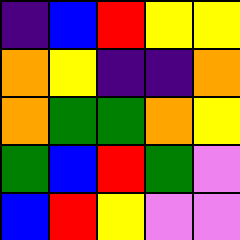[["indigo", "blue", "red", "yellow", "yellow"], ["orange", "yellow", "indigo", "indigo", "orange"], ["orange", "green", "green", "orange", "yellow"], ["green", "blue", "red", "green", "violet"], ["blue", "red", "yellow", "violet", "violet"]]